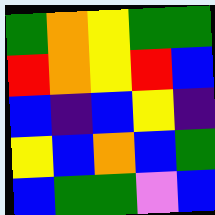[["green", "orange", "yellow", "green", "green"], ["red", "orange", "yellow", "red", "blue"], ["blue", "indigo", "blue", "yellow", "indigo"], ["yellow", "blue", "orange", "blue", "green"], ["blue", "green", "green", "violet", "blue"]]